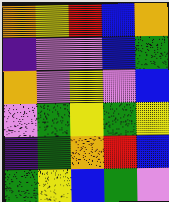[["orange", "yellow", "red", "blue", "orange"], ["indigo", "violet", "violet", "blue", "green"], ["orange", "violet", "yellow", "violet", "blue"], ["violet", "green", "yellow", "green", "yellow"], ["indigo", "green", "orange", "red", "blue"], ["green", "yellow", "blue", "green", "violet"]]